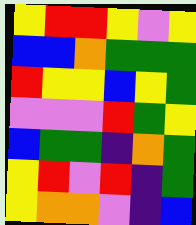[["yellow", "red", "red", "yellow", "violet", "yellow"], ["blue", "blue", "orange", "green", "green", "green"], ["red", "yellow", "yellow", "blue", "yellow", "green"], ["violet", "violet", "violet", "red", "green", "yellow"], ["blue", "green", "green", "indigo", "orange", "green"], ["yellow", "red", "violet", "red", "indigo", "green"], ["yellow", "orange", "orange", "violet", "indigo", "blue"]]